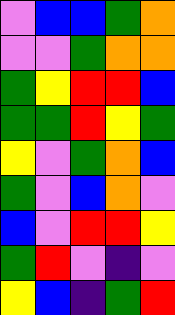[["violet", "blue", "blue", "green", "orange"], ["violet", "violet", "green", "orange", "orange"], ["green", "yellow", "red", "red", "blue"], ["green", "green", "red", "yellow", "green"], ["yellow", "violet", "green", "orange", "blue"], ["green", "violet", "blue", "orange", "violet"], ["blue", "violet", "red", "red", "yellow"], ["green", "red", "violet", "indigo", "violet"], ["yellow", "blue", "indigo", "green", "red"]]